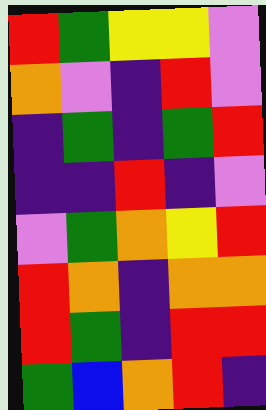[["red", "green", "yellow", "yellow", "violet"], ["orange", "violet", "indigo", "red", "violet"], ["indigo", "green", "indigo", "green", "red"], ["indigo", "indigo", "red", "indigo", "violet"], ["violet", "green", "orange", "yellow", "red"], ["red", "orange", "indigo", "orange", "orange"], ["red", "green", "indigo", "red", "red"], ["green", "blue", "orange", "red", "indigo"]]